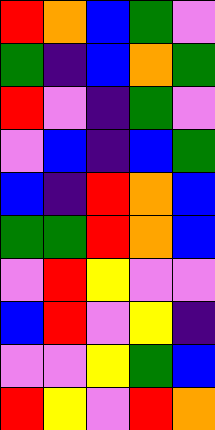[["red", "orange", "blue", "green", "violet"], ["green", "indigo", "blue", "orange", "green"], ["red", "violet", "indigo", "green", "violet"], ["violet", "blue", "indigo", "blue", "green"], ["blue", "indigo", "red", "orange", "blue"], ["green", "green", "red", "orange", "blue"], ["violet", "red", "yellow", "violet", "violet"], ["blue", "red", "violet", "yellow", "indigo"], ["violet", "violet", "yellow", "green", "blue"], ["red", "yellow", "violet", "red", "orange"]]